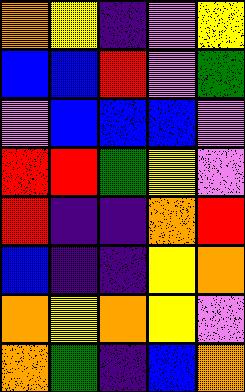[["orange", "yellow", "indigo", "violet", "yellow"], ["blue", "blue", "red", "violet", "green"], ["violet", "blue", "blue", "blue", "violet"], ["red", "red", "green", "yellow", "violet"], ["red", "indigo", "indigo", "orange", "red"], ["blue", "indigo", "indigo", "yellow", "orange"], ["orange", "yellow", "orange", "yellow", "violet"], ["orange", "green", "indigo", "blue", "orange"]]